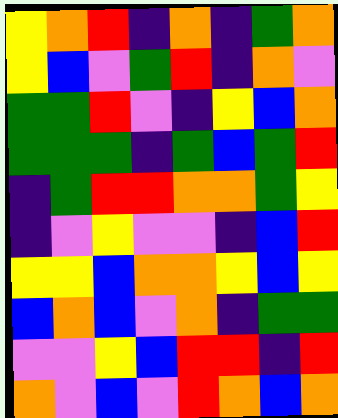[["yellow", "orange", "red", "indigo", "orange", "indigo", "green", "orange"], ["yellow", "blue", "violet", "green", "red", "indigo", "orange", "violet"], ["green", "green", "red", "violet", "indigo", "yellow", "blue", "orange"], ["green", "green", "green", "indigo", "green", "blue", "green", "red"], ["indigo", "green", "red", "red", "orange", "orange", "green", "yellow"], ["indigo", "violet", "yellow", "violet", "violet", "indigo", "blue", "red"], ["yellow", "yellow", "blue", "orange", "orange", "yellow", "blue", "yellow"], ["blue", "orange", "blue", "violet", "orange", "indigo", "green", "green"], ["violet", "violet", "yellow", "blue", "red", "red", "indigo", "red"], ["orange", "violet", "blue", "violet", "red", "orange", "blue", "orange"]]